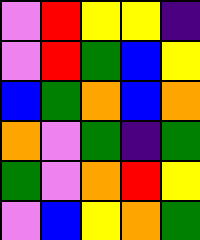[["violet", "red", "yellow", "yellow", "indigo"], ["violet", "red", "green", "blue", "yellow"], ["blue", "green", "orange", "blue", "orange"], ["orange", "violet", "green", "indigo", "green"], ["green", "violet", "orange", "red", "yellow"], ["violet", "blue", "yellow", "orange", "green"]]